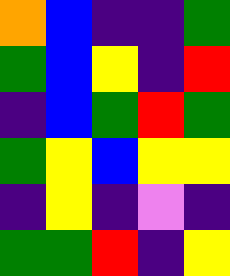[["orange", "blue", "indigo", "indigo", "green"], ["green", "blue", "yellow", "indigo", "red"], ["indigo", "blue", "green", "red", "green"], ["green", "yellow", "blue", "yellow", "yellow"], ["indigo", "yellow", "indigo", "violet", "indigo"], ["green", "green", "red", "indigo", "yellow"]]